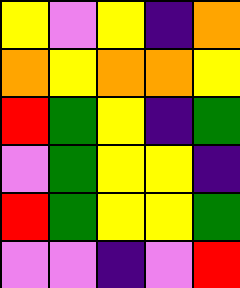[["yellow", "violet", "yellow", "indigo", "orange"], ["orange", "yellow", "orange", "orange", "yellow"], ["red", "green", "yellow", "indigo", "green"], ["violet", "green", "yellow", "yellow", "indigo"], ["red", "green", "yellow", "yellow", "green"], ["violet", "violet", "indigo", "violet", "red"]]